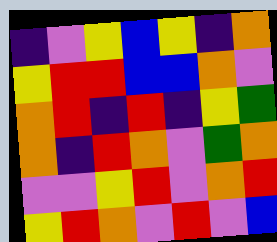[["indigo", "violet", "yellow", "blue", "yellow", "indigo", "orange"], ["yellow", "red", "red", "blue", "blue", "orange", "violet"], ["orange", "red", "indigo", "red", "indigo", "yellow", "green"], ["orange", "indigo", "red", "orange", "violet", "green", "orange"], ["violet", "violet", "yellow", "red", "violet", "orange", "red"], ["yellow", "red", "orange", "violet", "red", "violet", "blue"]]